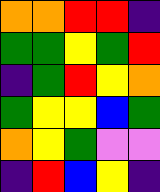[["orange", "orange", "red", "red", "indigo"], ["green", "green", "yellow", "green", "red"], ["indigo", "green", "red", "yellow", "orange"], ["green", "yellow", "yellow", "blue", "green"], ["orange", "yellow", "green", "violet", "violet"], ["indigo", "red", "blue", "yellow", "indigo"]]